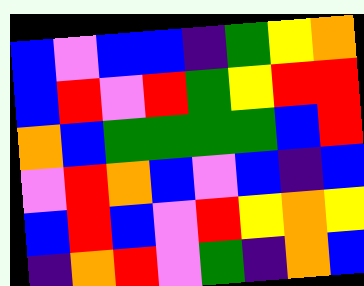[["blue", "violet", "blue", "blue", "indigo", "green", "yellow", "orange"], ["blue", "red", "violet", "red", "green", "yellow", "red", "red"], ["orange", "blue", "green", "green", "green", "green", "blue", "red"], ["violet", "red", "orange", "blue", "violet", "blue", "indigo", "blue"], ["blue", "red", "blue", "violet", "red", "yellow", "orange", "yellow"], ["indigo", "orange", "red", "violet", "green", "indigo", "orange", "blue"]]